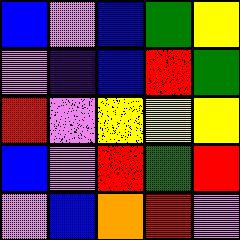[["blue", "violet", "blue", "green", "yellow"], ["violet", "indigo", "blue", "red", "green"], ["red", "violet", "yellow", "yellow", "yellow"], ["blue", "violet", "red", "green", "red"], ["violet", "blue", "orange", "red", "violet"]]